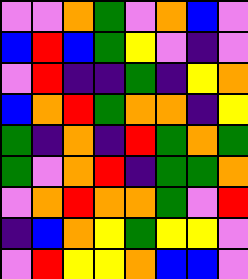[["violet", "violet", "orange", "green", "violet", "orange", "blue", "violet"], ["blue", "red", "blue", "green", "yellow", "violet", "indigo", "violet"], ["violet", "red", "indigo", "indigo", "green", "indigo", "yellow", "orange"], ["blue", "orange", "red", "green", "orange", "orange", "indigo", "yellow"], ["green", "indigo", "orange", "indigo", "red", "green", "orange", "green"], ["green", "violet", "orange", "red", "indigo", "green", "green", "orange"], ["violet", "orange", "red", "orange", "orange", "green", "violet", "red"], ["indigo", "blue", "orange", "yellow", "green", "yellow", "yellow", "violet"], ["violet", "red", "yellow", "yellow", "orange", "blue", "blue", "violet"]]